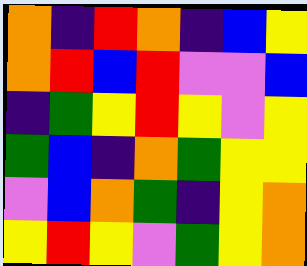[["orange", "indigo", "red", "orange", "indigo", "blue", "yellow"], ["orange", "red", "blue", "red", "violet", "violet", "blue"], ["indigo", "green", "yellow", "red", "yellow", "violet", "yellow"], ["green", "blue", "indigo", "orange", "green", "yellow", "yellow"], ["violet", "blue", "orange", "green", "indigo", "yellow", "orange"], ["yellow", "red", "yellow", "violet", "green", "yellow", "orange"]]